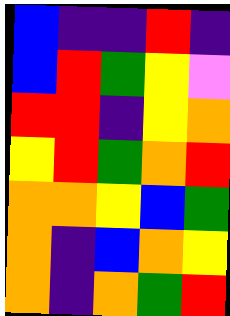[["blue", "indigo", "indigo", "red", "indigo"], ["blue", "red", "green", "yellow", "violet"], ["red", "red", "indigo", "yellow", "orange"], ["yellow", "red", "green", "orange", "red"], ["orange", "orange", "yellow", "blue", "green"], ["orange", "indigo", "blue", "orange", "yellow"], ["orange", "indigo", "orange", "green", "red"]]